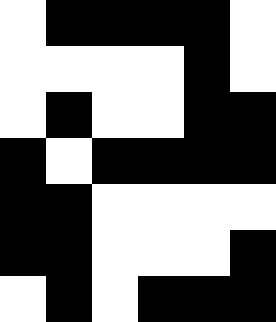[["white", "black", "black", "black", "black", "white"], ["white", "white", "white", "white", "black", "white"], ["white", "black", "white", "white", "black", "black"], ["black", "white", "black", "black", "black", "black"], ["black", "black", "white", "white", "white", "white"], ["black", "black", "white", "white", "white", "black"], ["white", "black", "white", "black", "black", "black"]]